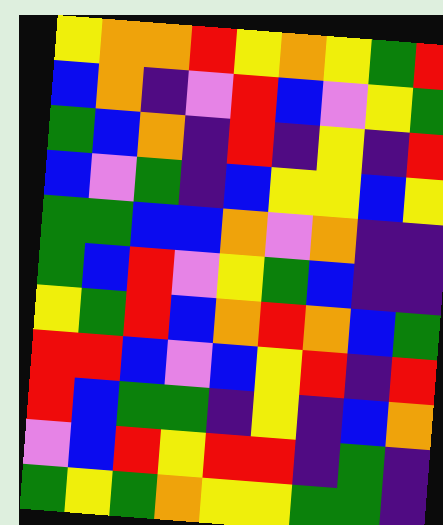[["yellow", "orange", "orange", "red", "yellow", "orange", "yellow", "green", "red"], ["blue", "orange", "indigo", "violet", "red", "blue", "violet", "yellow", "green"], ["green", "blue", "orange", "indigo", "red", "indigo", "yellow", "indigo", "red"], ["blue", "violet", "green", "indigo", "blue", "yellow", "yellow", "blue", "yellow"], ["green", "green", "blue", "blue", "orange", "violet", "orange", "indigo", "indigo"], ["green", "blue", "red", "violet", "yellow", "green", "blue", "indigo", "indigo"], ["yellow", "green", "red", "blue", "orange", "red", "orange", "blue", "green"], ["red", "red", "blue", "violet", "blue", "yellow", "red", "indigo", "red"], ["red", "blue", "green", "green", "indigo", "yellow", "indigo", "blue", "orange"], ["violet", "blue", "red", "yellow", "red", "red", "indigo", "green", "indigo"], ["green", "yellow", "green", "orange", "yellow", "yellow", "green", "green", "indigo"]]